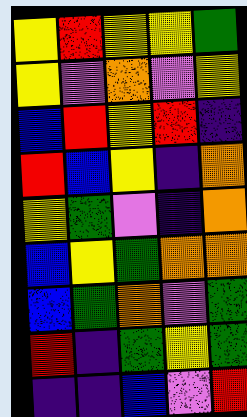[["yellow", "red", "yellow", "yellow", "green"], ["yellow", "violet", "orange", "violet", "yellow"], ["blue", "red", "yellow", "red", "indigo"], ["red", "blue", "yellow", "indigo", "orange"], ["yellow", "green", "violet", "indigo", "orange"], ["blue", "yellow", "green", "orange", "orange"], ["blue", "green", "orange", "violet", "green"], ["red", "indigo", "green", "yellow", "green"], ["indigo", "indigo", "blue", "violet", "red"]]